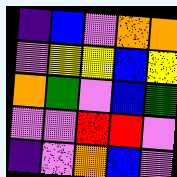[["indigo", "blue", "violet", "orange", "orange"], ["violet", "yellow", "yellow", "blue", "yellow"], ["orange", "green", "violet", "blue", "green"], ["violet", "violet", "red", "red", "violet"], ["indigo", "violet", "orange", "blue", "violet"]]